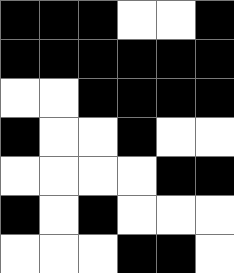[["black", "black", "black", "white", "white", "black"], ["black", "black", "black", "black", "black", "black"], ["white", "white", "black", "black", "black", "black"], ["black", "white", "white", "black", "white", "white"], ["white", "white", "white", "white", "black", "black"], ["black", "white", "black", "white", "white", "white"], ["white", "white", "white", "black", "black", "white"]]